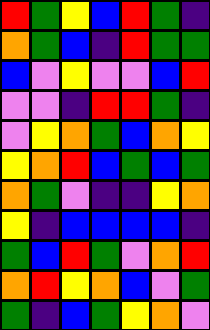[["red", "green", "yellow", "blue", "red", "green", "indigo"], ["orange", "green", "blue", "indigo", "red", "green", "green"], ["blue", "violet", "yellow", "violet", "violet", "blue", "red"], ["violet", "violet", "indigo", "red", "red", "green", "indigo"], ["violet", "yellow", "orange", "green", "blue", "orange", "yellow"], ["yellow", "orange", "red", "blue", "green", "blue", "green"], ["orange", "green", "violet", "indigo", "indigo", "yellow", "orange"], ["yellow", "indigo", "blue", "blue", "blue", "blue", "indigo"], ["green", "blue", "red", "green", "violet", "orange", "red"], ["orange", "red", "yellow", "orange", "blue", "violet", "green"], ["green", "indigo", "blue", "green", "yellow", "orange", "violet"]]